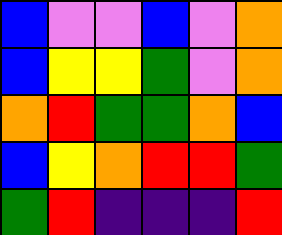[["blue", "violet", "violet", "blue", "violet", "orange"], ["blue", "yellow", "yellow", "green", "violet", "orange"], ["orange", "red", "green", "green", "orange", "blue"], ["blue", "yellow", "orange", "red", "red", "green"], ["green", "red", "indigo", "indigo", "indigo", "red"]]